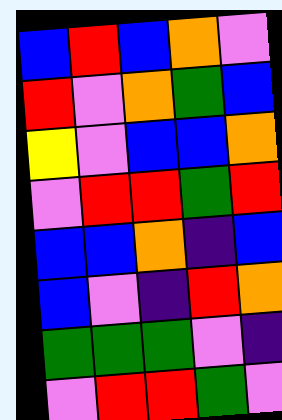[["blue", "red", "blue", "orange", "violet"], ["red", "violet", "orange", "green", "blue"], ["yellow", "violet", "blue", "blue", "orange"], ["violet", "red", "red", "green", "red"], ["blue", "blue", "orange", "indigo", "blue"], ["blue", "violet", "indigo", "red", "orange"], ["green", "green", "green", "violet", "indigo"], ["violet", "red", "red", "green", "violet"]]